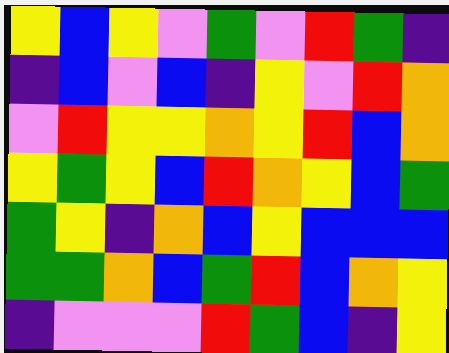[["yellow", "blue", "yellow", "violet", "green", "violet", "red", "green", "indigo"], ["indigo", "blue", "violet", "blue", "indigo", "yellow", "violet", "red", "orange"], ["violet", "red", "yellow", "yellow", "orange", "yellow", "red", "blue", "orange"], ["yellow", "green", "yellow", "blue", "red", "orange", "yellow", "blue", "green"], ["green", "yellow", "indigo", "orange", "blue", "yellow", "blue", "blue", "blue"], ["green", "green", "orange", "blue", "green", "red", "blue", "orange", "yellow"], ["indigo", "violet", "violet", "violet", "red", "green", "blue", "indigo", "yellow"]]